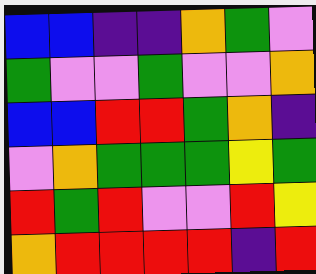[["blue", "blue", "indigo", "indigo", "orange", "green", "violet"], ["green", "violet", "violet", "green", "violet", "violet", "orange"], ["blue", "blue", "red", "red", "green", "orange", "indigo"], ["violet", "orange", "green", "green", "green", "yellow", "green"], ["red", "green", "red", "violet", "violet", "red", "yellow"], ["orange", "red", "red", "red", "red", "indigo", "red"]]